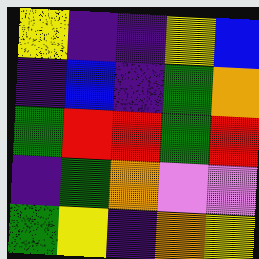[["yellow", "indigo", "indigo", "yellow", "blue"], ["indigo", "blue", "indigo", "green", "orange"], ["green", "red", "red", "green", "red"], ["indigo", "green", "orange", "violet", "violet"], ["green", "yellow", "indigo", "orange", "yellow"]]